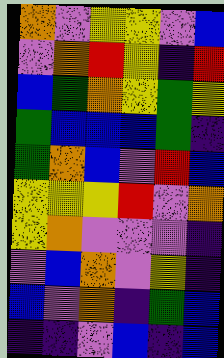[["orange", "violet", "yellow", "yellow", "violet", "blue"], ["violet", "orange", "red", "yellow", "indigo", "red"], ["blue", "green", "orange", "yellow", "green", "yellow"], ["green", "blue", "blue", "blue", "green", "indigo"], ["green", "orange", "blue", "violet", "red", "blue"], ["yellow", "yellow", "yellow", "red", "violet", "orange"], ["yellow", "orange", "violet", "violet", "violet", "indigo"], ["violet", "blue", "orange", "violet", "yellow", "indigo"], ["blue", "violet", "orange", "indigo", "green", "blue"], ["indigo", "indigo", "violet", "blue", "indigo", "blue"]]